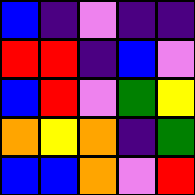[["blue", "indigo", "violet", "indigo", "indigo"], ["red", "red", "indigo", "blue", "violet"], ["blue", "red", "violet", "green", "yellow"], ["orange", "yellow", "orange", "indigo", "green"], ["blue", "blue", "orange", "violet", "red"]]